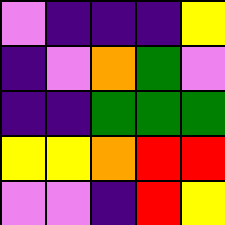[["violet", "indigo", "indigo", "indigo", "yellow"], ["indigo", "violet", "orange", "green", "violet"], ["indigo", "indigo", "green", "green", "green"], ["yellow", "yellow", "orange", "red", "red"], ["violet", "violet", "indigo", "red", "yellow"]]